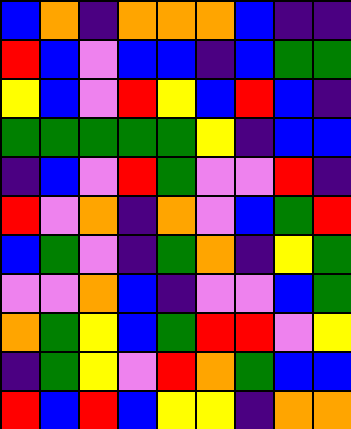[["blue", "orange", "indigo", "orange", "orange", "orange", "blue", "indigo", "indigo"], ["red", "blue", "violet", "blue", "blue", "indigo", "blue", "green", "green"], ["yellow", "blue", "violet", "red", "yellow", "blue", "red", "blue", "indigo"], ["green", "green", "green", "green", "green", "yellow", "indigo", "blue", "blue"], ["indigo", "blue", "violet", "red", "green", "violet", "violet", "red", "indigo"], ["red", "violet", "orange", "indigo", "orange", "violet", "blue", "green", "red"], ["blue", "green", "violet", "indigo", "green", "orange", "indigo", "yellow", "green"], ["violet", "violet", "orange", "blue", "indigo", "violet", "violet", "blue", "green"], ["orange", "green", "yellow", "blue", "green", "red", "red", "violet", "yellow"], ["indigo", "green", "yellow", "violet", "red", "orange", "green", "blue", "blue"], ["red", "blue", "red", "blue", "yellow", "yellow", "indigo", "orange", "orange"]]